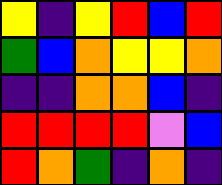[["yellow", "indigo", "yellow", "red", "blue", "red"], ["green", "blue", "orange", "yellow", "yellow", "orange"], ["indigo", "indigo", "orange", "orange", "blue", "indigo"], ["red", "red", "red", "red", "violet", "blue"], ["red", "orange", "green", "indigo", "orange", "indigo"]]